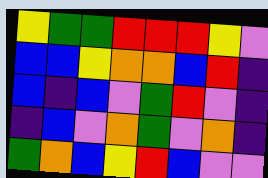[["yellow", "green", "green", "red", "red", "red", "yellow", "violet"], ["blue", "blue", "yellow", "orange", "orange", "blue", "red", "indigo"], ["blue", "indigo", "blue", "violet", "green", "red", "violet", "indigo"], ["indigo", "blue", "violet", "orange", "green", "violet", "orange", "indigo"], ["green", "orange", "blue", "yellow", "red", "blue", "violet", "violet"]]